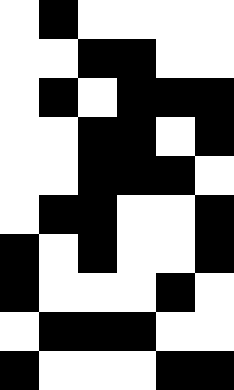[["white", "black", "white", "white", "white", "white"], ["white", "white", "black", "black", "white", "white"], ["white", "black", "white", "black", "black", "black"], ["white", "white", "black", "black", "white", "black"], ["white", "white", "black", "black", "black", "white"], ["white", "black", "black", "white", "white", "black"], ["black", "white", "black", "white", "white", "black"], ["black", "white", "white", "white", "black", "white"], ["white", "black", "black", "black", "white", "white"], ["black", "white", "white", "white", "black", "black"]]